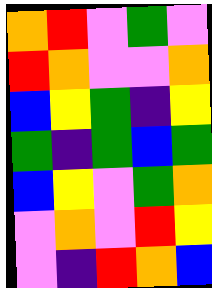[["orange", "red", "violet", "green", "violet"], ["red", "orange", "violet", "violet", "orange"], ["blue", "yellow", "green", "indigo", "yellow"], ["green", "indigo", "green", "blue", "green"], ["blue", "yellow", "violet", "green", "orange"], ["violet", "orange", "violet", "red", "yellow"], ["violet", "indigo", "red", "orange", "blue"]]